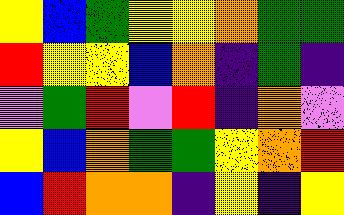[["yellow", "blue", "green", "yellow", "yellow", "orange", "green", "green"], ["red", "yellow", "yellow", "blue", "orange", "indigo", "green", "indigo"], ["violet", "green", "red", "violet", "red", "indigo", "orange", "violet"], ["yellow", "blue", "orange", "green", "green", "yellow", "orange", "red"], ["blue", "red", "orange", "orange", "indigo", "yellow", "indigo", "yellow"]]